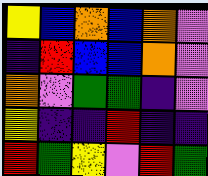[["yellow", "blue", "orange", "blue", "orange", "violet"], ["indigo", "red", "blue", "blue", "orange", "violet"], ["orange", "violet", "green", "green", "indigo", "violet"], ["yellow", "indigo", "indigo", "red", "indigo", "indigo"], ["red", "green", "yellow", "violet", "red", "green"]]